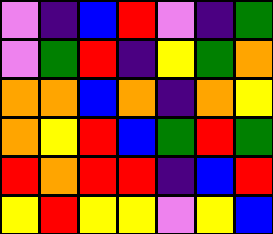[["violet", "indigo", "blue", "red", "violet", "indigo", "green"], ["violet", "green", "red", "indigo", "yellow", "green", "orange"], ["orange", "orange", "blue", "orange", "indigo", "orange", "yellow"], ["orange", "yellow", "red", "blue", "green", "red", "green"], ["red", "orange", "red", "red", "indigo", "blue", "red"], ["yellow", "red", "yellow", "yellow", "violet", "yellow", "blue"]]